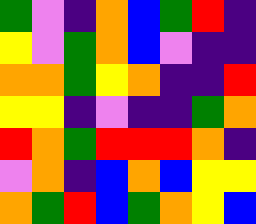[["green", "violet", "indigo", "orange", "blue", "green", "red", "indigo"], ["yellow", "violet", "green", "orange", "blue", "violet", "indigo", "indigo"], ["orange", "orange", "green", "yellow", "orange", "indigo", "indigo", "red"], ["yellow", "yellow", "indigo", "violet", "indigo", "indigo", "green", "orange"], ["red", "orange", "green", "red", "red", "red", "orange", "indigo"], ["violet", "orange", "indigo", "blue", "orange", "blue", "yellow", "yellow"], ["orange", "green", "red", "blue", "green", "orange", "yellow", "blue"]]